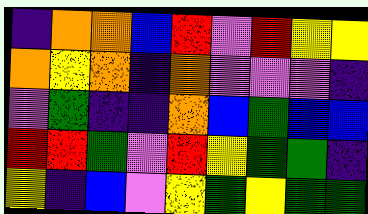[["indigo", "orange", "orange", "blue", "red", "violet", "red", "yellow", "yellow"], ["orange", "yellow", "orange", "indigo", "orange", "violet", "violet", "violet", "indigo"], ["violet", "green", "indigo", "indigo", "orange", "blue", "green", "blue", "blue"], ["red", "red", "green", "violet", "red", "yellow", "green", "green", "indigo"], ["yellow", "indigo", "blue", "violet", "yellow", "green", "yellow", "green", "green"]]